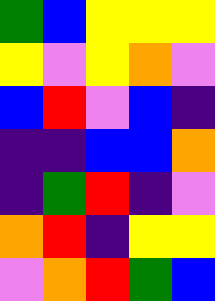[["green", "blue", "yellow", "yellow", "yellow"], ["yellow", "violet", "yellow", "orange", "violet"], ["blue", "red", "violet", "blue", "indigo"], ["indigo", "indigo", "blue", "blue", "orange"], ["indigo", "green", "red", "indigo", "violet"], ["orange", "red", "indigo", "yellow", "yellow"], ["violet", "orange", "red", "green", "blue"]]